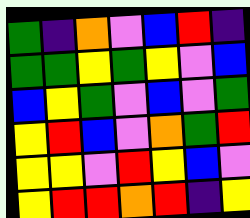[["green", "indigo", "orange", "violet", "blue", "red", "indigo"], ["green", "green", "yellow", "green", "yellow", "violet", "blue"], ["blue", "yellow", "green", "violet", "blue", "violet", "green"], ["yellow", "red", "blue", "violet", "orange", "green", "red"], ["yellow", "yellow", "violet", "red", "yellow", "blue", "violet"], ["yellow", "red", "red", "orange", "red", "indigo", "yellow"]]